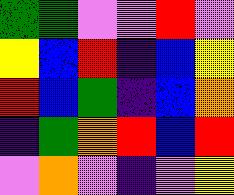[["green", "green", "violet", "violet", "red", "violet"], ["yellow", "blue", "red", "indigo", "blue", "yellow"], ["red", "blue", "green", "indigo", "blue", "orange"], ["indigo", "green", "orange", "red", "blue", "red"], ["violet", "orange", "violet", "indigo", "violet", "yellow"]]